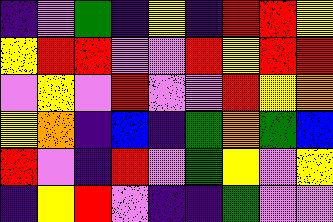[["indigo", "violet", "green", "indigo", "yellow", "indigo", "red", "red", "yellow"], ["yellow", "red", "red", "violet", "violet", "red", "yellow", "red", "red"], ["violet", "yellow", "violet", "red", "violet", "violet", "red", "yellow", "orange"], ["yellow", "orange", "indigo", "blue", "indigo", "green", "orange", "green", "blue"], ["red", "violet", "indigo", "red", "violet", "green", "yellow", "violet", "yellow"], ["indigo", "yellow", "red", "violet", "indigo", "indigo", "green", "violet", "violet"]]